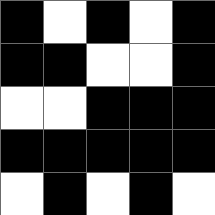[["black", "white", "black", "white", "black"], ["black", "black", "white", "white", "black"], ["white", "white", "black", "black", "black"], ["black", "black", "black", "black", "black"], ["white", "black", "white", "black", "white"]]